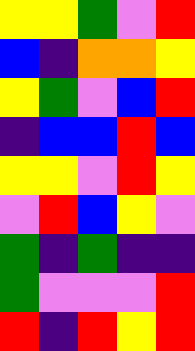[["yellow", "yellow", "green", "violet", "red"], ["blue", "indigo", "orange", "orange", "yellow"], ["yellow", "green", "violet", "blue", "red"], ["indigo", "blue", "blue", "red", "blue"], ["yellow", "yellow", "violet", "red", "yellow"], ["violet", "red", "blue", "yellow", "violet"], ["green", "indigo", "green", "indigo", "indigo"], ["green", "violet", "violet", "violet", "red"], ["red", "indigo", "red", "yellow", "red"]]